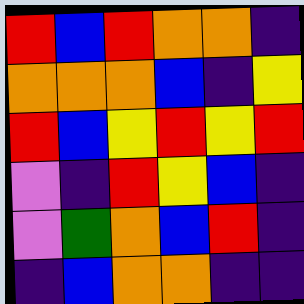[["red", "blue", "red", "orange", "orange", "indigo"], ["orange", "orange", "orange", "blue", "indigo", "yellow"], ["red", "blue", "yellow", "red", "yellow", "red"], ["violet", "indigo", "red", "yellow", "blue", "indigo"], ["violet", "green", "orange", "blue", "red", "indigo"], ["indigo", "blue", "orange", "orange", "indigo", "indigo"]]